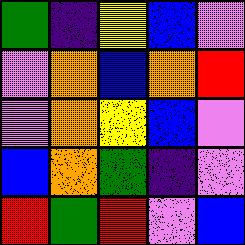[["green", "indigo", "yellow", "blue", "violet"], ["violet", "orange", "blue", "orange", "red"], ["violet", "orange", "yellow", "blue", "violet"], ["blue", "orange", "green", "indigo", "violet"], ["red", "green", "red", "violet", "blue"]]